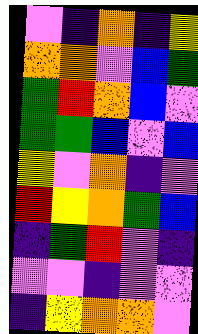[["violet", "indigo", "orange", "indigo", "yellow"], ["orange", "orange", "violet", "blue", "green"], ["green", "red", "orange", "blue", "violet"], ["green", "green", "blue", "violet", "blue"], ["yellow", "violet", "orange", "indigo", "violet"], ["red", "yellow", "orange", "green", "blue"], ["indigo", "green", "red", "violet", "indigo"], ["violet", "violet", "indigo", "violet", "violet"], ["indigo", "yellow", "orange", "orange", "violet"]]